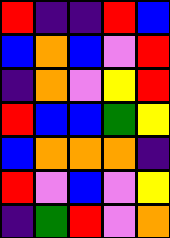[["red", "indigo", "indigo", "red", "blue"], ["blue", "orange", "blue", "violet", "red"], ["indigo", "orange", "violet", "yellow", "red"], ["red", "blue", "blue", "green", "yellow"], ["blue", "orange", "orange", "orange", "indigo"], ["red", "violet", "blue", "violet", "yellow"], ["indigo", "green", "red", "violet", "orange"]]